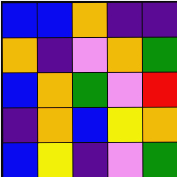[["blue", "blue", "orange", "indigo", "indigo"], ["orange", "indigo", "violet", "orange", "green"], ["blue", "orange", "green", "violet", "red"], ["indigo", "orange", "blue", "yellow", "orange"], ["blue", "yellow", "indigo", "violet", "green"]]